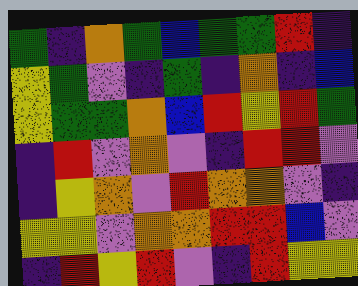[["green", "indigo", "orange", "green", "blue", "green", "green", "red", "indigo"], ["yellow", "green", "violet", "indigo", "green", "indigo", "orange", "indigo", "blue"], ["yellow", "green", "green", "orange", "blue", "red", "yellow", "red", "green"], ["indigo", "red", "violet", "orange", "violet", "indigo", "red", "red", "violet"], ["indigo", "yellow", "orange", "violet", "red", "orange", "orange", "violet", "indigo"], ["yellow", "yellow", "violet", "orange", "orange", "red", "red", "blue", "violet"], ["indigo", "red", "yellow", "red", "violet", "indigo", "red", "yellow", "yellow"]]